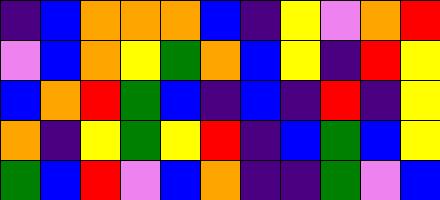[["indigo", "blue", "orange", "orange", "orange", "blue", "indigo", "yellow", "violet", "orange", "red"], ["violet", "blue", "orange", "yellow", "green", "orange", "blue", "yellow", "indigo", "red", "yellow"], ["blue", "orange", "red", "green", "blue", "indigo", "blue", "indigo", "red", "indigo", "yellow"], ["orange", "indigo", "yellow", "green", "yellow", "red", "indigo", "blue", "green", "blue", "yellow"], ["green", "blue", "red", "violet", "blue", "orange", "indigo", "indigo", "green", "violet", "blue"]]